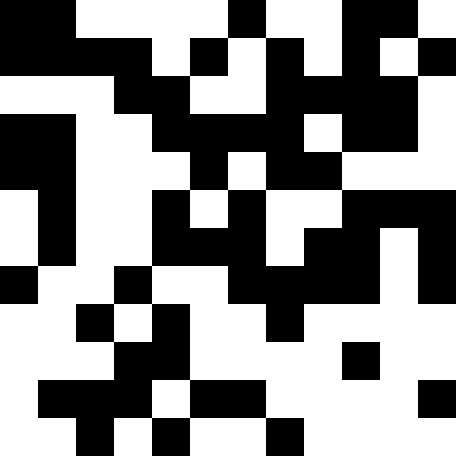[["black", "black", "white", "white", "white", "white", "black", "white", "white", "black", "black", "white"], ["black", "black", "black", "black", "white", "black", "white", "black", "white", "black", "white", "black"], ["white", "white", "white", "black", "black", "white", "white", "black", "black", "black", "black", "white"], ["black", "black", "white", "white", "black", "black", "black", "black", "white", "black", "black", "white"], ["black", "black", "white", "white", "white", "black", "white", "black", "black", "white", "white", "white"], ["white", "black", "white", "white", "black", "white", "black", "white", "white", "black", "black", "black"], ["white", "black", "white", "white", "black", "black", "black", "white", "black", "black", "white", "black"], ["black", "white", "white", "black", "white", "white", "black", "black", "black", "black", "white", "black"], ["white", "white", "black", "white", "black", "white", "white", "black", "white", "white", "white", "white"], ["white", "white", "white", "black", "black", "white", "white", "white", "white", "black", "white", "white"], ["white", "black", "black", "black", "white", "black", "black", "white", "white", "white", "white", "black"], ["white", "white", "black", "white", "black", "white", "white", "black", "white", "white", "white", "white"]]